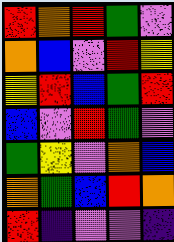[["red", "orange", "red", "green", "violet"], ["orange", "blue", "violet", "red", "yellow"], ["yellow", "red", "blue", "green", "red"], ["blue", "violet", "red", "green", "violet"], ["green", "yellow", "violet", "orange", "blue"], ["orange", "green", "blue", "red", "orange"], ["red", "indigo", "violet", "violet", "indigo"]]